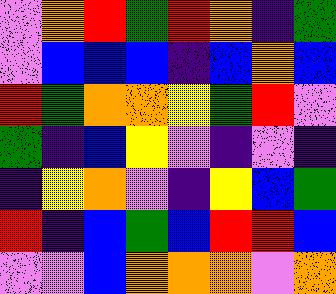[["violet", "orange", "red", "green", "red", "orange", "indigo", "green"], ["violet", "blue", "blue", "blue", "indigo", "blue", "orange", "blue"], ["red", "green", "orange", "orange", "yellow", "green", "red", "violet"], ["green", "indigo", "blue", "yellow", "violet", "indigo", "violet", "indigo"], ["indigo", "yellow", "orange", "violet", "indigo", "yellow", "blue", "green"], ["red", "indigo", "blue", "green", "blue", "red", "red", "blue"], ["violet", "violet", "blue", "orange", "orange", "orange", "violet", "orange"]]